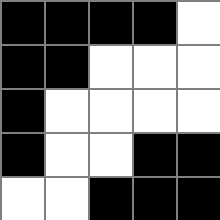[["black", "black", "black", "black", "white"], ["black", "black", "white", "white", "white"], ["black", "white", "white", "white", "white"], ["black", "white", "white", "black", "black"], ["white", "white", "black", "black", "black"]]